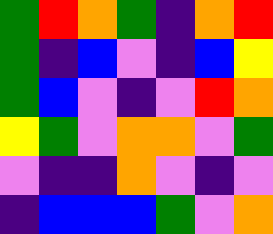[["green", "red", "orange", "green", "indigo", "orange", "red"], ["green", "indigo", "blue", "violet", "indigo", "blue", "yellow"], ["green", "blue", "violet", "indigo", "violet", "red", "orange"], ["yellow", "green", "violet", "orange", "orange", "violet", "green"], ["violet", "indigo", "indigo", "orange", "violet", "indigo", "violet"], ["indigo", "blue", "blue", "blue", "green", "violet", "orange"]]